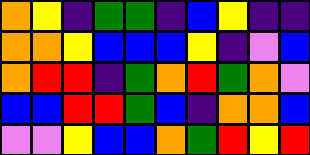[["orange", "yellow", "indigo", "green", "green", "indigo", "blue", "yellow", "indigo", "indigo"], ["orange", "orange", "yellow", "blue", "blue", "blue", "yellow", "indigo", "violet", "blue"], ["orange", "red", "red", "indigo", "green", "orange", "red", "green", "orange", "violet"], ["blue", "blue", "red", "red", "green", "blue", "indigo", "orange", "orange", "blue"], ["violet", "violet", "yellow", "blue", "blue", "orange", "green", "red", "yellow", "red"]]